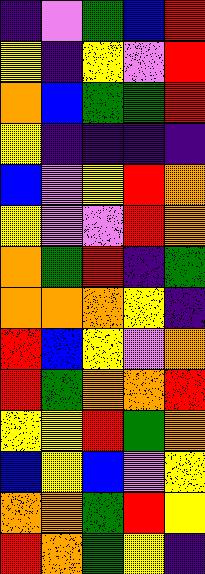[["indigo", "violet", "green", "blue", "red"], ["yellow", "indigo", "yellow", "violet", "red"], ["orange", "blue", "green", "green", "red"], ["yellow", "indigo", "indigo", "indigo", "indigo"], ["blue", "violet", "yellow", "red", "orange"], ["yellow", "violet", "violet", "red", "orange"], ["orange", "green", "red", "indigo", "green"], ["orange", "orange", "orange", "yellow", "indigo"], ["red", "blue", "yellow", "violet", "orange"], ["red", "green", "orange", "orange", "red"], ["yellow", "yellow", "red", "green", "orange"], ["blue", "yellow", "blue", "violet", "yellow"], ["orange", "orange", "green", "red", "yellow"], ["red", "orange", "green", "yellow", "indigo"]]